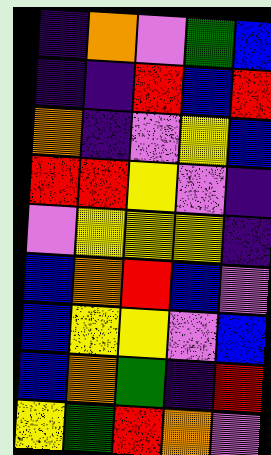[["indigo", "orange", "violet", "green", "blue"], ["indigo", "indigo", "red", "blue", "red"], ["orange", "indigo", "violet", "yellow", "blue"], ["red", "red", "yellow", "violet", "indigo"], ["violet", "yellow", "yellow", "yellow", "indigo"], ["blue", "orange", "red", "blue", "violet"], ["blue", "yellow", "yellow", "violet", "blue"], ["blue", "orange", "green", "indigo", "red"], ["yellow", "green", "red", "orange", "violet"]]